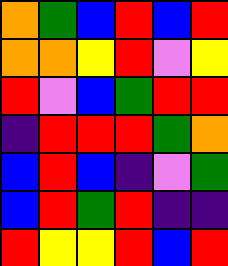[["orange", "green", "blue", "red", "blue", "red"], ["orange", "orange", "yellow", "red", "violet", "yellow"], ["red", "violet", "blue", "green", "red", "red"], ["indigo", "red", "red", "red", "green", "orange"], ["blue", "red", "blue", "indigo", "violet", "green"], ["blue", "red", "green", "red", "indigo", "indigo"], ["red", "yellow", "yellow", "red", "blue", "red"]]